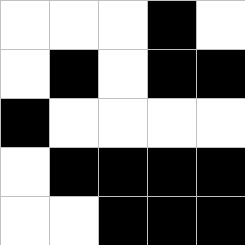[["white", "white", "white", "black", "white"], ["white", "black", "white", "black", "black"], ["black", "white", "white", "white", "white"], ["white", "black", "black", "black", "black"], ["white", "white", "black", "black", "black"]]